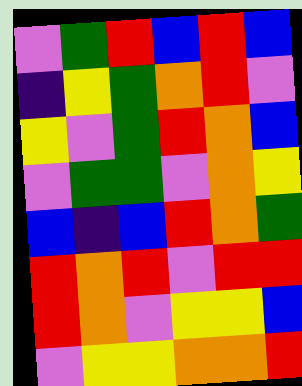[["violet", "green", "red", "blue", "red", "blue"], ["indigo", "yellow", "green", "orange", "red", "violet"], ["yellow", "violet", "green", "red", "orange", "blue"], ["violet", "green", "green", "violet", "orange", "yellow"], ["blue", "indigo", "blue", "red", "orange", "green"], ["red", "orange", "red", "violet", "red", "red"], ["red", "orange", "violet", "yellow", "yellow", "blue"], ["violet", "yellow", "yellow", "orange", "orange", "red"]]